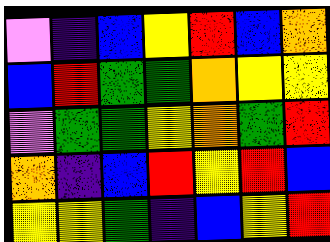[["violet", "indigo", "blue", "yellow", "red", "blue", "orange"], ["blue", "red", "green", "green", "orange", "yellow", "yellow"], ["violet", "green", "green", "yellow", "orange", "green", "red"], ["orange", "indigo", "blue", "red", "yellow", "red", "blue"], ["yellow", "yellow", "green", "indigo", "blue", "yellow", "red"]]